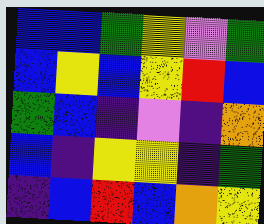[["blue", "blue", "green", "yellow", "violet", "green"], ["blue", "yellow", "blue", "yellow", "red", "blue"], ["green", "blue", "indigo", "violet", "indigo", "orange"], ["blue", "indigo", "yellow", "yellow", "indigo", "green"], ["indigo", "blue", "red", "blue", "orange", "yellow"]]